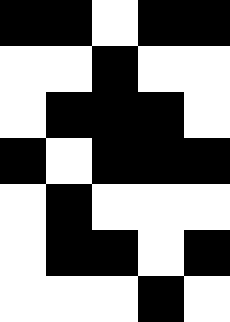[["black", "black", "white", "black", "black"], ["white", "white", "black", "white", "white"], ["white", "black", "black", "black", "white"], ["black", "white", "black", "black", "black"], ["white", "black", "white", "white", "white"], ["white", "black", "black", "white", "black"], ["white", "white", "white", "black", "white"]]